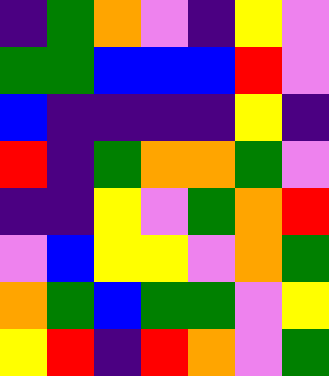[["indigo", "green", "orange", "violet", "indigo", "yellow", "violet"], ["green", "green", "blue", "blue", "blue", "red", "violet"], ["blue", "indigo", "indigo", "indigo", "indigo", "yellow", "indigo"], ["red", "indigo", "green", "orange", "orange", "green", "violet"], ["indigo", "indigo", "yellow", "violet", "green", "orange", "red"], ["violet", "blue", "yellow", "yellow", "violet", "orange", "green"], ["orange", "green", "blue", "green", "green", "violet", "yellow"], ["yellow", "red", "indigo", "red", "orange", "violet", "green"]]